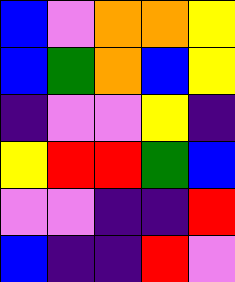[["blue", "violet", "orange", "orange", "yellow"], ["blue", "green", "orange", "blue", "yellow"], ["indigo", "violet", "violet", "yellow", "indigo"], ["yellow", "red", "red", "green", "blue"], ["violet", "violet", "indigo", "indigo", "red"], ["blue", "indigo", "indigo", "red", "violet"]]